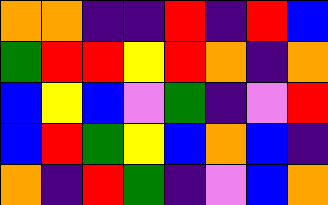[["orange", "orange", "indigo", "indigo", "red", "indigo", "red", "blue"], ["green", "red", "red", "yellow", "red", "orange", "indigo", "orange"], ["blue", "yellow", "blue", "violet", "green", "indigo", "violet", "red"], ["blue", "red", "green", "yellow", "blue", "orange", "blue", "indigo"], ["orange", "indigo", "red", "green", "indigo", "violet", "blue", "orange"]]